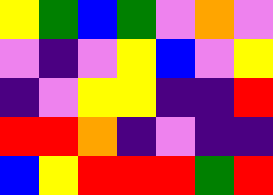[["yellow", "green", "blue", "green", "violet", "orange", "violet"], ["violet", "indigo", "violet", "yellow", "blue", "violet", "yellow"], ["indigo", "violet", "yellow", "yellow", "indigo", "indigo", "red"], ["red", "red", "orange", "indigo", "violet", "indigo", "indigo"], ["blue", "yellow", "red", "red", "red", "green", "red"]]